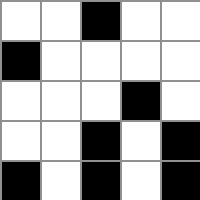[["white", "white", "black", "white", "white"], ["black", "white", "white", "white", "white"], ["white", "white", "white", "black", "white"], ["white", "white", "black", "white", "black"], ["black", "white", "black", "white", "black"]]